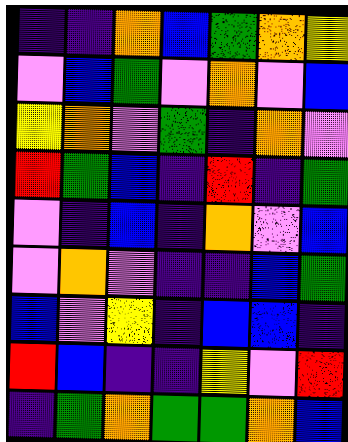[["indigo", "indigo", "orange", "blue", "green", "orange", "yellow"], ["violet", "blue", "green", "violet", "orange", "violet", "blue"], ["yellow", "orange", "violet", "green", "indigo", "orange", "violet"], ["red", "green", "blue", "indigo", "red", "indigo", "green"], ["violet", "indigo", "blue", "indigo", "orange", "violet", "blue"], ["violet", "orange", "violet", "indigo", "indigo", "blue", "green"], ["blue", "violet", "yellow", "indigo", "blue", "blue", "indigo"], ["red", "blue", "indigo", "indigo", "yellow", "violet", "red"], ["indigo", "green", "orange", "green", "green", "orange", "blue"]]